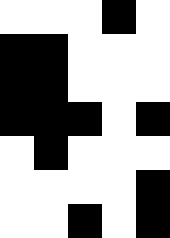[["white", "white", "white", "black", "white"], ["black", "black", "white", "white", "white"], ["black", "black", "white", "white", "white"], ["black", "black", "black", "white", "black"], ["white", "black", "white", "white", "white"], ["white", "white", "white", "white", "black"], ["white", "white", "black", "white", "black"]]